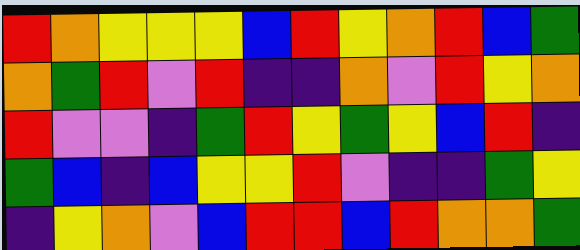[["red", "orange", "yellow", "yellow", "yellow", "blue", "red", "yellow", "orange", "red", "blue", "green"], ["orange", "green", "red", "violet", "red", "indigo", "indigo", "orange", "violet", "red", "yellow", "orange"], ["red", "violet", "violet", "indigo", "green", "red", "yellow", "green", "yellow", "blue", "red", "indigo"], ["green", "blue", "indigo", "blue", "yellow", "yellow", "red", "violet", "indigo", "indigo", "green", "yellow"], ["indigo", "yellow", "orange", "violet", "blue", "red", "red", "blue", "red", "orange", "orange", "green"]]